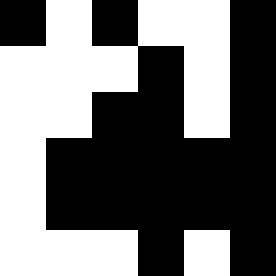[["black", "white", "black", "white", "white", "black"], ["white", "white", "white", "black", "white", "black"], ["white", "white", "black", "black", "white", "black"], ["white", "black", "black", "black", "black", "black"], ["white", "black", "black", "black", "black", "black"], ["white", "white", "white", "black", "white", "black"]]